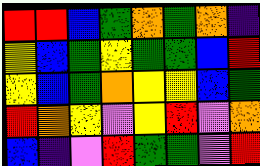[["red", "red", "blue", "green", "orange", "green", "orange", "indigo"], ["yellow", "blue", "green", "yellow", "green", "green", "blue", "red"], ["yellow", "blue", "green", "orange", "yellow", "yellow", "blue", "green"], ["red", "orange", "yellow", "violet", "yellow", "red", "violet", "orange"], ["blue", "indigo", "violet", "red", "green", "green", "violet", "red"]]